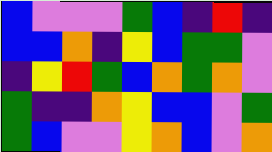[["blue", "violet", "violet", "violet", "green", "blue", "indigo", "red", "indigo"], ["blue", "blue", "orange", "indigo", "yellow", "blue", "green", "green", "violet"], ["indigo", "yellow", "red", "green", "blue", "orange", "green", "orange", "violet"], ["green", "indigo", "indigo", "orange", "yellow", "blue", "blue", "violet", "green"], ["green", "blue", "violet", "violet", "yellow", "orange", "blue", "violet", "orange"]]